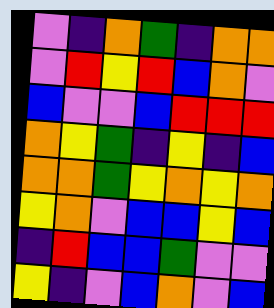[["violet", "indigo", "orange", "green", "indigo", "orange", "orange"], ["violet", "red", "yellow", "red", "blue", "orange", "violet"], ["blue", "violet", "violet", "blue", "red", "red", "red"], ["orange", "yellow", "green", "indigo", "yellow", "indigo", "blue"], ["orange", "orange", "green", "yellow", "orange", "yellow", "orange"], ["yellow", "orange", "violet", "blue", "blue", "yellow", "blue"], ["indigo", "red", "blue", "blue", "green", "violet", "violet"], ["yellow", "indigo", "violet", "blue", "orange", "violet", "blue"]]